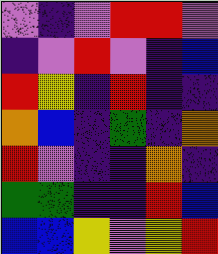[["violet", "indigo", "violet", "red", "red", "violet"], ["indigo", "violet", "red", "violet", "indigo", "blue"], ["red", "yellow", "indigo", "red", "indigo", "indigo"], ["orange", "blue", "indigo", "green", "indigo", "orange"], ["red", "violet", "indigo", "indigo", "orange", "indigo"], ["green", "green", "indigo", "indigo", "red", "blue"], ["blue", "blue", "yellow", "violet", "yellow", "red"]]